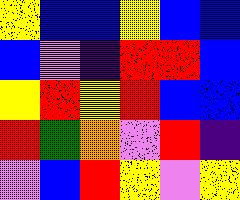[["yellow", "blue", "blue", "yellow", "blue", "blue"], ["blue", "violet", "indigo", "red", "red", "blue"], ["yellow", "red", "yellow", "red", "blue", "blue"], ["red", "green", "orange", "violet", "red", "indigo"], ["violet", "blue", "red", "yellow", "violet", "yellow"]]